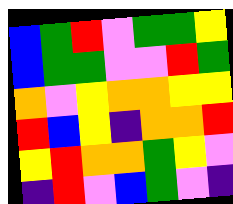[["blue", "green", "red", "violet", "green", "green", "yellow"], ["blue", "green", "green", "violet", "violet", "red", "green"], ["orange", "violet", "yellow", "orange", "orange", "yellow", "yellow"], ["red", "blue", "yellow", "indigo", "orange", "orange", "red"], ["yellow", "red", "orange", "orange", "green", "yellow", "violet"], ["indigo", "red", "violet", "blue", "green", "violet", "indigo"]]